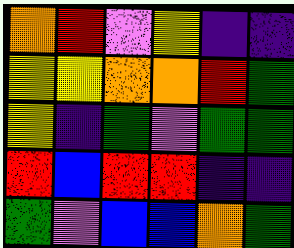[["orange", "red", "violet", "yellow", "indigo", "indigo"], ["yellow", "yellow", "orange", "orange", "red", "green"], ["yellow", "indigo", "green", "violet", "green", "green"], ["red", "blue", "red", "red", "indigo", "indigo"], ["green", "violet", "blue", "blue", "orange", "green"]]